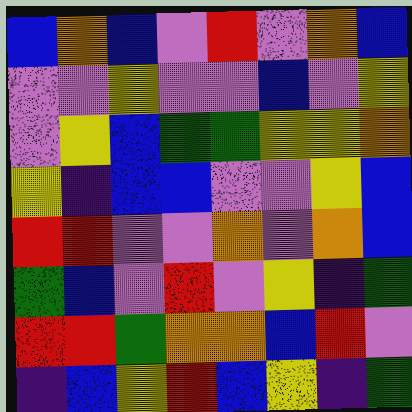[["blue", "orange", "blue", "violet", "red", "violet", "orange", "blue"], ["violet", "violet", "yellow", "violet", "violet", "blue", "violet", "yellow"], ["violet", "yellow", "blue", "green", "green", "yellow", "yellow", "orange"], ["yellow", "indigo", "blue", "blue", "violet", "violet", "yellow", "blue"], ["red", "red", "violet", "violet", "orange", "violet", "orange", "blue"], ["green", "blue", "violet", "red", "violet", "yellow", "indigo", "green"], ["red", "red", "green", "orange", "orange", "blue", "red", "violet"], ["indigo", "blue", "yellow", "red", "blue", "yellow", "indigo", "green"]]